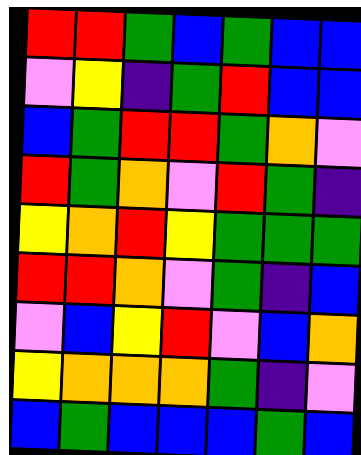[["red", "red", "green", "blue", "green", "blue", "blue"], ["violet", "yellow", "indigo", "green", "red", "blue", "blue"], ["blue", "green", "red", "red", "green", "orange", "violet"], ["red", "green", "orange", "violet", "red", "green", "indigo"], ["yellow", "orange", "red", "yellow", "green", "green", "green"], ["red", "red", "orange", "violet", "green", "indigo", "blue"], ["violet", "blue", "yellow", "red", "violet", "blue", "orange"], ["yellow", "orange", "orange", "orange", "green", "indigo", "violet"], ["blue", "green", "blue", "blue", "blue", "green", "blue"]]